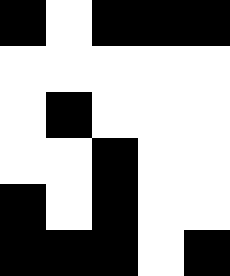[["black", "white", "black", "black", "black"], ["white", "white", "white", "white", "white"], ["white", "black", "white", "white", "white"], ["white", "white", "black", "white", "white"], ["black", "white", "black", "white", "white"], ["black", "black", "black", "white", "black"]]